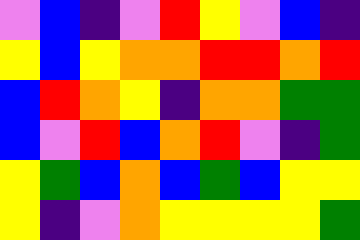[["violet", "blue", "indigo", "violet", "red", "yellow", "violet", "blue", "indigo"], ["yellow", "blue", "yellow", "orange", "orange", "red", "red", "orange", "red"], ["blue", "red", "orange", "yellow", "indigo", "orange", "orange", "green", "green"], ["blue", "violet", "red", "blue", "orange", "red", "violet", "indigo", "green"], ["yellow", "green", "blue", "orange", "blue", "green", "blue", "yellow", "yellow"], ["yellow", "indigo", "violet", "orange", "yellow", "yellow", "yellow", "yellow", "green"]]